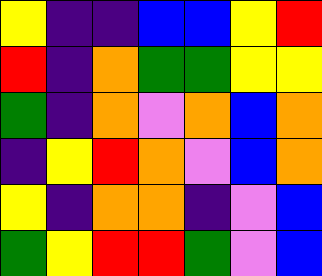[["yellow", "indigo", "indigo", "blue", "blue", "yellow", "red"], ["red", "indigo", "orange", "green", "green", "yellow", "yellow"], ["green", "indigo", "orange", "violet", "orange", "blue", "orange"], ["indigo", "yellow", "red", "orange", "violet", "blue", "orange"], ["yellow", "indigo", "orange", "orange", "indigo", "violet", "blue"], ["green", "yellow", "red", "red", "green", "violet", "blue"]]